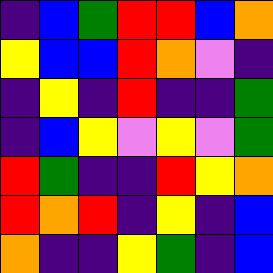[["indigo", "blue", "green", "red", "red", "blue", "orange"], ["yellow", "blue", "blue", "red", "orange", "violet", "indigo"], ["indigo", "yellow", "indigo", "red", "indigo", "indigo", "green"], ["indigo", "blue", "yellow", "violet", "yellow", "violet", "green"], ["red", "green", "indigo", "indigo", "red", "yellow", "orange"], ["red", "orange", "red", "indigo", "yellow", "indigo", "blue"], ["orange", "indigo", "indigo", "yellow", "green", "indigo", "blue"]]